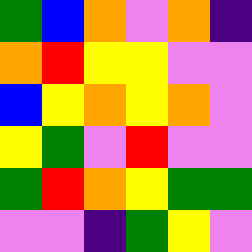[["green", "blue", "orange", "violet", "orange", "indigo"], ["orange", "red", "yellow", "yellow", "violet", "violet"], ["blue", "yellow", "orange", "yellow", "orange", "violet"], ["yellow", "green", "violet", "red", "violet", "violet"], ["green", "red", "orange", "yellow", "green", "green"], ["violet", "violet", "indigo", "green", "yellow", "violet"]]